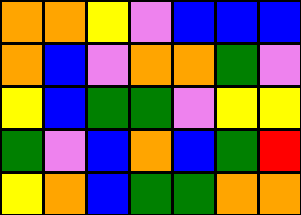[["orange", "orange", "yellow", "violet", "blue", "blue", "blue"], ["orange", "blue", "violet", "orange", "orange", "green", "violet"], ["yellow", "blue", "green", "green", "violet", "yellow", "yellow"], ["green", "violet", "blue", "orange", "blue", "green", "red"], ["yellow", "orange", "blue", "green", "green", "orange", "orange"]]